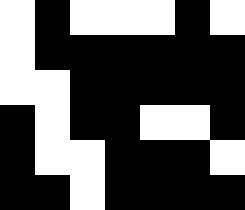[["white", "black", "white", "white", "white", "black", "white"], ["white", "black", "black", "black", "black", "black", "black"], ["white", "white", "black", "black", "black", "black", "black"], ["black", "white", "black", "black", "white", "white", "black"], ["black", "white", "white", "black", "black", "black", "white"], ["black", "black", "white", "black", "black", "black", "black"]]